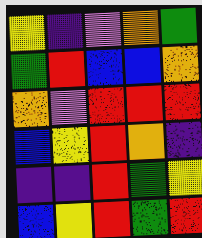[["yellow", "indigo", "violet", "orange", "green"], ["green", "red", "blue", "blue", "orange"], ["orange", "violet", "red", "red", "red"], ["blue", "yellow", "red", "orange", "indigo"], ["indigo", "indigo", "red", "green", "yellow"], ["blue", "yellow", "red", "green", "red"]]